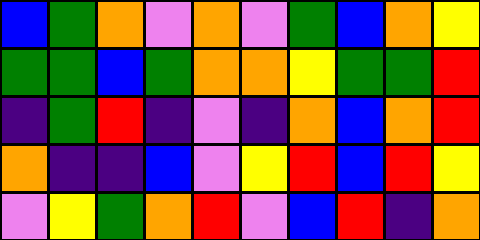[["blue", "green", "orange", "violet", "orange", "violet", "green", "blue", "orange", "yellow"], ["green", "green", "blue", "green", "orange", "orange", "yellow", "green", "green", "red"], ["indigo", "green", "red", "indigo", "violet", "indigo", "orange", "blue", "orange", "red"], ["orange", "indigo", "indigo", "blue", "violet", "yellow", "red", "blue", "red", "yellow"], ["violet", "yellow", "green", "orange", "red", "violet", "blue", "red", "indigo", "orange"]]